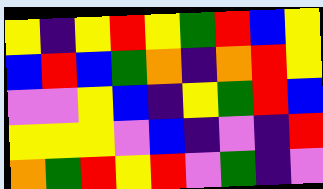[["yellow", "indigo", "yellow", "red", "yellow", "green", "red", "blue", "yellow"], ["blue", "red", "blue", "green", "orange", "indigo", "orange", "red", "yellow"], ["violet", "violet", "yellow", "blue", "indigo", "yellow", "green", "red", "blue"], ["yellow", "yellow", "yellow", "violet", "blue", "indigo", "violet", "indigo", "red"], ["orange", "green", "red", "yellow", "red", "violet", "green", "indigo", "violet"]]